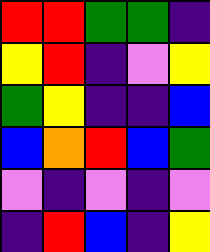[["red", "red", "green", "green", "indigo"], ["yellow", "red", "indigo", "violet", "yellow"], ["green", "yellow", "indigo", "indigo", "blue"], ["blue", "orange", "red", "blue", "green"], ["violet", "indigo", "violet", "indigo", "violet"], ["indigo", "red", "blue", "indigo", "yellow"]]